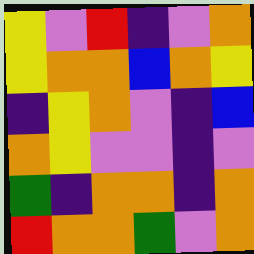[["yellow", "violet", "red", "indigo", "violet", "orange"], ["yellow", "orange", "orange", "blue", "orange", "yellow"], ["indigo", "yellow", "orange", "violet", "indigo", "blue"], ["orange", "yellow", "violet", "violet", "indigo", "violet"], ["green", "indigo", "orange", "orange", "indigo", "orange"], ["red", "orange", "orange", "green", "violet", "orange"]]